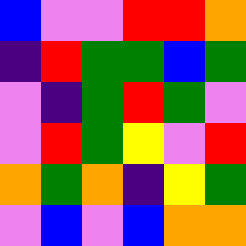[["blue", "violet", "violet", "red", "red", "orange"], ["indigo", "red", "green", "green", "blue", "green"], ["violet", "indigo", "green", "red", "green", "violet"], ["violet", "red", "green", "yellow", "violet", "red"], ["orange", "green", "orange", "indigo", "yellow", "green"], ["violet", "blue", "violet", "blue", "orange", "orange"]]